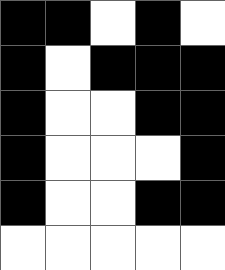[["black", "black", "white", "black", "white"], ["black", "white", "black", "black", "black"], ["black", "white", "white", "black", "black"], ["black", "white", "white", "white", "black"], ["black", "white", "white", "black", "black"], ["white", "white", "white", "white", "white"]]